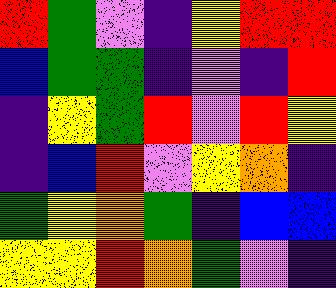[["red", "green", "violet", "indigo", "yellow", "red", "red"], ["blue", "green", "green", "indigo", "violet", "indigo", "red"], ["indigo", "yellow", "green", "red", "violet", "red", "yellow"], ["indigo", "blue", "red", "violet", "yellow", "orange", "indigo"], ["green", "yellow", "orange", "green", "indigo", "blue", "blue"], ["yellow", "yellow", "red", "orange", "green", "violet", "indigo"]]